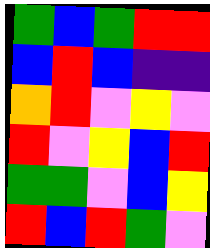[["green", "blue", "green", "red", "red"], ["blue", "red", "blue", "indigo", "indigo"], ["orange", "red", "violet", "yellow", "violet"], ["red", "violet", "yellow", "blue", "red"], ["green", "green", "violet", "blue", "yellow"], ["red", "blue", "red", "green", "violet"]]